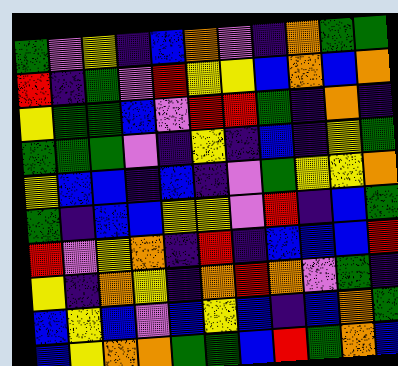[["green", "violet", "yellow", "indigo", "blue", "orange", "violet", "indigo", "orange", "green", "green"], ["red", "indigo", "green", "violet", "red", "yellow", "yellow", "blue", "orange", "blue", "orange"], ["yellow", "green", "green", "blue", "violet", "red", "red", "green", "indigo", "orange", "indigo"], ["green", "green", "green", "violet", "indigo", "yellow", "indigo", "blue", "indigo", "yellow", "green"], ["yellow", "blue", "blue", "indigo", "blue", "indigo", "violet", "green", "yellow", "yellow", "orange"], ["green", "indigo", "blue", "blue", "yellow", "yellow", "violet", "red", "indigo", "blue", "green"], ["red", "violet", "yellow", "orange", "indigo", "red", "indigo", "blue", "blue", "blue", "red"], ["yellow", "indigo", "orange", "yellow", "indigo", "orange", "red", "orange", "violet", "green", "indigo"], ["blue", "yellow", "blue", "violet", "blue", "yellow", "blue", "indigo", "blue", "orange", "green"], ["blue", "yellow", "orange", "orange", "green", "green", "blue", "red", "green", "orange", "blue"]]